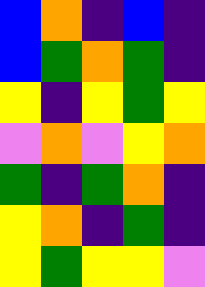[["blue", "orange", "indigo", "blue", "indigo"], ["blue", "green", "orange", "green", "indigo"], ["yellow", "indigo", "yellow", "green", "yellow"], ["violet", "orange", "violet", "yellow", "orange"], ["green", "indigo", "green", "orange", "indigo"], ["yellow", "orange", "indigo", "green", "indigo"], ["yellow", "green", "yellow", "yellow", "violet"]]